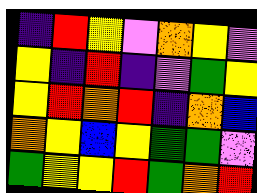[["indigo", "red", "yellow", "violet", "orange", "yellow", "violet"], ["yellow", "indigo", "red", "indigo", "violet", "green", "yellow"], ["yellow", "red", "orange", "red", "indigo", "orange", "blue"], ["orange", "yellow", "blue", "yellow", "green", "green", "violet"], ["green", "yellow", "yellow", "red", "green", "orange", "red"]]